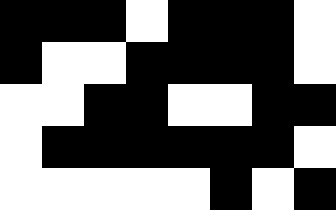[["black", "black", "black", "white", "black", "black", "black", "white"], ["black", "white", "white", "black", "black", "black", "black", "white"], ["white", "white", "black", "black", "white", "white", "black", "black"], ["white", "black", "black", "black", "black", "black", "black", "white"], ["white", "white", "white", "white", "white", "black", "white", "black"]]